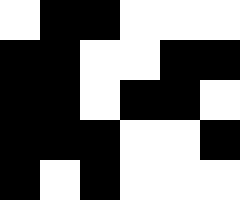[["white", "black", "black", "white", "white", "white"], ["black", "black", "white", "white", "black", "black"], ["black", "black", "white", "black", "black", "white"], ["black", "black", "black", "white", "white", "black"], ["black", "white", "black", "white", "white", "white"]]